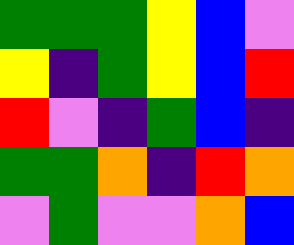[["green", "green", "green", "yellow", "blue", "violet"], ["yellow", "indigo", "green", "yellow", "blue", "red"], ["red", "violet", "indigo", "green", "blue", "indigo"], ["green", "green", "orange", "indigo", "red", "orange"], ["violet", "green", "violet", "violet", "orange", "blue"]]